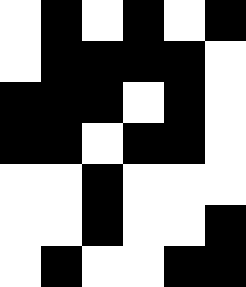[["white", "black", "white", "black", "white", "black"], ["white", "black", "black", "black", "black", "white"], ["black", "black", "black", "white", "black", "white"], ["black", "black", "white", "black", "black", "white"], ["white", "white", "black", "white", "white", "white"], ["white", "white", "black", "white", "white", "black"], ["white", "black", "white", "white", "black", "black"]]